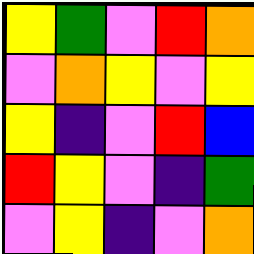[["yellow", "green", "violet", "red", "orange"], ["violet", "orange", "yellow", "violet", "yellow"], ["yellow", "indigo", "violet", "red", "blue"], ["red", "yellow", "violet", "indigo", "green"], ["violet", "yellow", "indigo", "violet", "orange"]]